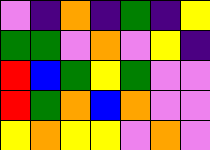[["violet", "indigo", "orange", "indigo", "green", "indigo", "yellow"], ["green", "green", "violet", "orange", "violet", "yellow", "indigo"], ["red", "blue", "green", "yellow", "green", "violet", "violet"], ["red", "green", "orange", "blue", "orange", "violet", "violet"], ["yellow", "orange", "yellow", "yellow", "violet", "orange", "violet"]]